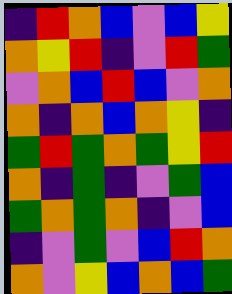[["indigo", "red", "orange", "blue", "violet", "blue", "yellow"], ["orange", "yellow", "red", "indigo", "violet", "red", "green"], ["violet", "orange", "blue", "red", "blue", "violet", "orange"], ["orange", "indigo", "orange", "blue", "orange", "yellow", "indigo"], ["green", "red", "green", "orange", "green", "yellow", "red"], ["orange", "indigo", "green", "indigo", "violet", "green", "blue"], ["green", "orange", "green", "orange", "indigo", "violet", "blue"], ["indigo", "violet", "green", "violet", "blue", "red", "orange"], ["orange", "violet", "yellow", "blue", "orange", "blue", "green"]]